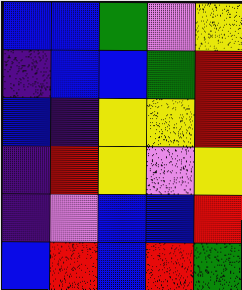[["blue", "blue", "green", "violet", "yellow"], ["indigo", "blue", "blue", "green", "red"], ["blue", "indigo", "yellow", "yellow", "red"], ["indigo", "red", "yellow", "violet", "yellow"], ["indigo", "violet", "blue", "blue", "red"], ["blue", "red", "blue", "red", "green"]]